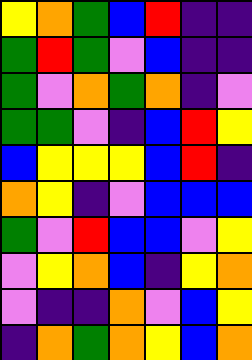[["yellow", "orange", "green", "blue", "red", "indigo", "indigo"], ["green", "red", "green", "violet", "blue", "indigo", "indigo"], ["green", "violet", "orange", "green", "orange", "indigo", "violet"], ["green", "green", "violet", "indigo", "blue", "red", "yellow"], ["blue", "yellow", "yellow", "yellow", "blue", "red", "indigo"], ["orange", "yellow", "indigo", "violet", "blue", "blue", "blue"], ["green", "violet", "red", "blue", "blue", "violet", "yellow"], ["violet", "yellow", "orange", "blue", "indigo", "yellow", "orange"], ["violet", "indigo", "indigo", "orange", "violet", "blue", "yellow"], ["indigo", "orange", "green", "orange", "yellow", "blue", "orange"]]